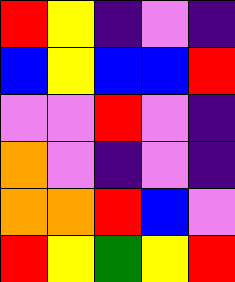[["red", "yellow", "indigo", "violet", "indigo"], ["blue", "yellow", "blue", "blue", "red"], ["violet", "violet", "red", "violet", "indigo"], ["orange", "violet", "indigo", "violet", "indigo"], ["orange", "orange", "red", "blue", "violet"], ["red", "yellow", "green", "yellow", "red"]]